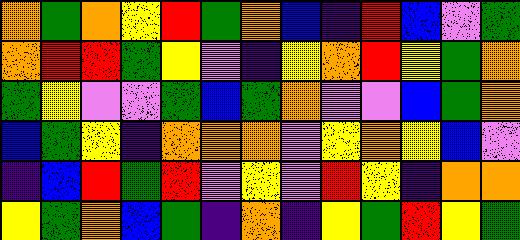[["orange", "green", "orange", "yellow", "red", "green", "orange", "blue", "indigo", "red", "blue", "violet", "green"], ["orange", "red", "red", "green", "yellow", "violet", "indigo", "yellow", "orange", "red", "yellow", "green", "orange"], ["green", "yellow", "violet", "violet", "green", "blue", "green", "orange", "violet", "violet", "blue", "green", "orange"], ["blue", "green", "yellow", "indigo", "orange", "orange", "orange", "violet", "yellow", "orange", "yellow", "blue", "violet"], ["indigo", "blue", "red", "green", "red", "violet", "yellow", "violet", "red", "yellow", "indigo", "orange", "orange"], ["yellow", "green", "orange", "blue", "green", "indigo", "orange", "indigo", "yellow", "green", "red", "yellow", "green"]]